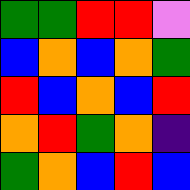[["green", "green", "red", "red", "violet"], ["blue", "orange", "blue", "orange", "green"], ["red", "blue", "orange", "blue", "red"], ["orange", "red", "green", "orange", "indigo"], ["green", "orange", "blue", "red", "blue"]]